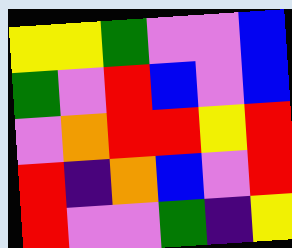[["yellow", "yellow", "green", "violet", "violet", "blue"], ["green", "violet", "red", "blue", "violet", "blue"], ["violet", "orange", "red", "red", "yellow", "red"], ["red", "indigo", "orange", "blue", "violet", "red"], ["red", "violet", "violet", "green", "indigo", "yellow"]]